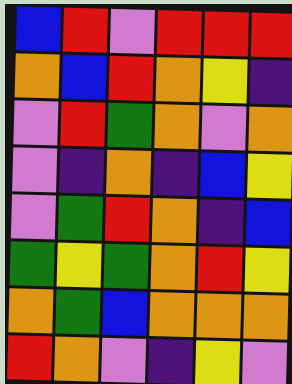[["blue", "red", "violet", "red", "red", "red"], ["orange", "blue", "red", "orange", "yellow", "indigo"], ["violet", "red", "green", "orange", "violet", "orange"], ["violet", "indigo", "orange", "indigo", "blue", "yellow"], ["violet", "green", "red", "orange", "indigo", "blue"], ["green", "yellow", "green", "orange", "red", "yellow"], ["orange", "green", "blue", "orange", "orange", "orange"], ["red", "orange", "violet", "indigo", "yellow", "violet"]]